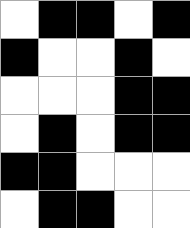[["white", "black", "black", "white", "black"], ["black", "white", "white", "black", "white"], ["white", "white", "white", "black", "black"], ["white", "black", "white", "black", "black"], ["black", "black", "white", "white", "white"], ["white", "black", "black", "white", "white"]]